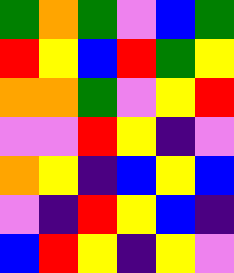[["green", "orange", "green", "violet", "blue", "green"], ["red", "yellow", "blue", "red", "green", "yellow"], ["orange", "orange", "green", "violet", "yellow", "red"], ["violet", "violet", "red", "yellow", "indigo", "violet"], ["orange", "yellow", "indigo", "blue", "yellow", "blue"], ["violet", "indigo", "red", "yellow", "blue", "indigo"], ["blue", "red", "yellow", "indigo", "yellow", "violet"]]